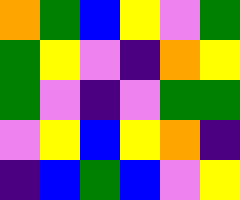[["orange", "green", "blue", "yellow", "violet", "green"], ["green", "yellow", "violet", "indigo", "orange", "yellow"], ["green", "violet", "indigo", "violet", "green", "green"], ["violet", "yellow", "blue", "yellow", "orange", "indigo"], ["indigo", "blue", "green", "blue", "violet", "yellow"]]